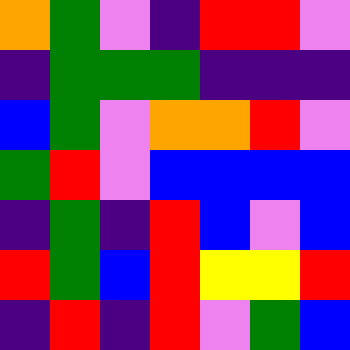[["orange", "green", "violet", "indigo", "red", "red", "violet"], ["indigo", "green", "green", "green", "indigo", "indigo", "indigo"], ["blue", "green", "violet", "orange", "orange", "red", "violet"], ["green", "red", "violet", "blue", "blue", "blue", "blue"], ["indigo", "green", "indigo", "red", "blue", "violet", "blue"], ["red", "green", "blue", "red", "yellow", "yellow", "red"], ["indigo", "red", "indigo", "red", "violet", "green", "blue"]]